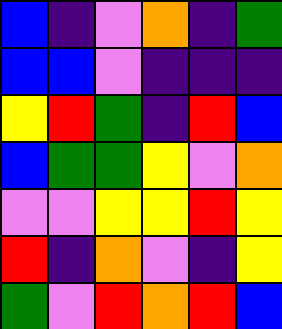[["blue", "indigo", "violet", "orange", "indigo", "green"], ["blue", "blue", "violet", "indigo", "indigo", "indigo"], ["yellow", "red", "green", "indigo", "red", "blue"], ["blue", "green", "green", "yellow", "violet", "orange"], ["violet", "violet", "yellow", "yellow", "red", "yellow"], ["red", "indigo", "orange", "violet", "indigo", "yellow"], ["green", "violet", "red", "orange", "red", "blue"]]